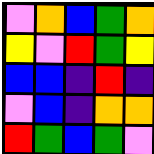[["violet", "orange", "blue", "green", "orange"], ["yellow", "violet", "red", "green", "yellow"], ["blue", "blue", "indigo", "red", "indigo"], ["violet", "blue", "indigo", "orange", "orange"], ["red", "green", "blue", "green", "violet"]]